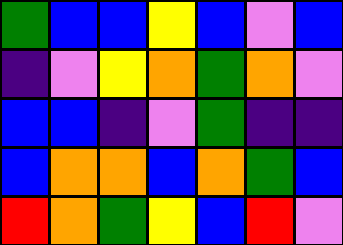[["green", "blue", "blue", "yellow", "blue", "violet", "blue"], ["indigo", "violet", "yellow", "orange", "green", "orange", "violet"], ["blue", "blue", "indigo", "violet", "green", "indigo", "indigo"], ["blue", "orange", "orange", "blue", "orange", "green", "blue"], ["red", "orange", "green", "yellow", "blue", "red", "violet"]]